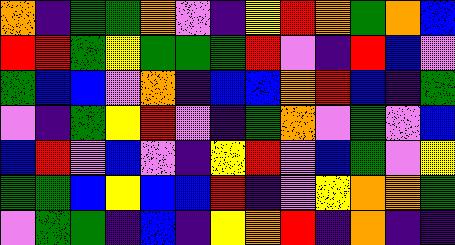[["orange", "indigo", "green", "green", "orange", "violet", "indigo", "yellow", "red", "orange", "green", "orange", "blue"], ["red", "red", "green", "yellow", "green", "green", "green", "red", "violet", "indigo", "red", "blue", "violet"], ["green", "blue", "blue", "violet", "orange", "indigo", "blue", "blue", "orange", "red", "blue", "indigo", "green"], ["violet", "indigo", "green", "yellow", "red", "violet", "indigo", "green", "orange", "violet", "green", "violet", "blue"], ["blue", "red", "violet", "blue", "violet", "indigo", "yellow", "red", "violet", "blue", "green", "violet", "yellow"], ["green", "green", "blue", "yellow", "blue", "blue", "red", "indigo", "violet", "yellow", "orange", "orange", "green"], ["violet", "green", "green", "indigo", "blue", "indigo", "yellow", "orange", "red", "indigo", "orange", "indigo", "indigo"]]